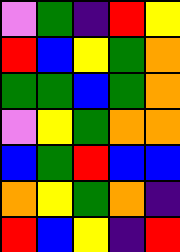[["violet", "green", "indigo", "red", "yellow"], ["red", "blue", "yellow", "green", "orange"], ["green", "green", "blue", "green", "orange"], ["violet", "yellow", "green", "orange", "orange"], ["blue", "green", "red", "blue", "blue"], ["orange", "yellow", "green", "orange", "indigo"], ["red", "blue", "yellow", "indigo", "red"]]